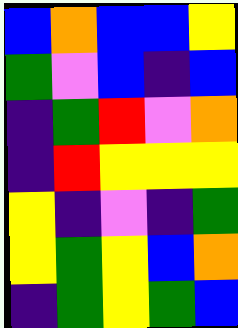[["blue", "orange", "blue", "blue", "yellow"], ["green", "violet", "blue", "indigo", "blue"], ["indigo", "green", "red", "violet", "orange"], ["indigo", "red", "yellow", "yellow", "yellow"], ["yellow", "indigo", "violet", "indigo", "green"], ["yellow", "green", "yellow", "blue", "orange"], ["indigo", "green", "yellow", "green", "blue"]]